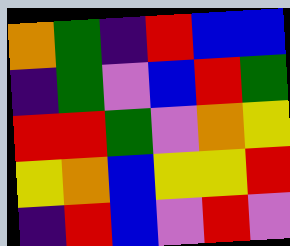[["orange", "green", "indigo", "red", "blue", "blue"], ["indigo", "green", "violet", "blue", "red", "green"], ["red", "red", "green", "violet", "orange", "yellow"], ["yellow", "orange", "blue", "yellow", "yellow", "red"], ["indigo", "red", "blue", "violet", "red", "violet"]]